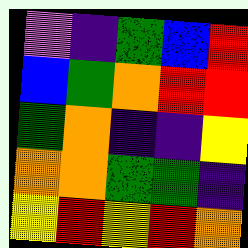[["violet", "indigo", "green", "blue", "red"], ["blue", "green", "orange", "red", "red"], ["green", "orange", "indigo", "indigo", "yellow"], ["orange", "orange", "green", "green", "indigo"], ["yellow", "red", "yellow", "red", "orange"]]